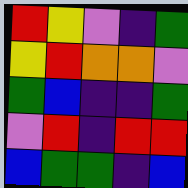[["red", "yellow", "violet", "indigo", "green"], ["yellow", "red", "orange", "orange", "violet"], ["green", "blue", "indigo", "indigo", "green"], ["violet", "red", "indigo", "red", "red"], ["blue", "green", "green", "indigo", "blue"]]